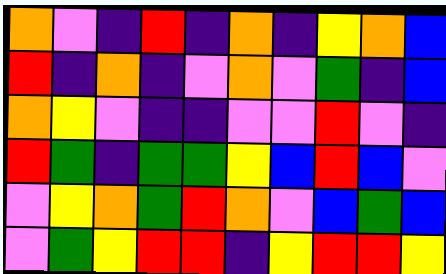[["orange", "violet", "indigo", "red", "indigo", "orange", "indigo", "yellow", "orange", "blue"], ["red", "indigo", "orange", "indigo", "violet", "orange", "violet", "green", "indigo", "blue"], ["orange", "yellow", "violet", "indigo", "indigo", "violet", "violet", "red", "violet", "indigo"], ["red", "green", "indigo", "green", "green", "yellow", "blue", "red", "blue", "violet"], ["violet", "yellow", "orange", "green", "red", "orange", "violet", "blue", "green", "blue"], ["violet", "green", "yellow", "red", "red", "indigo", "yellow", "red", "red", "yellow"]]